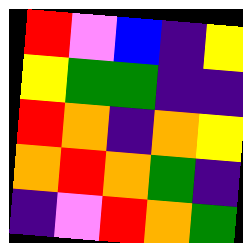[["red", "violet", "blue", "indigo", "yellow"], ["yellow", "green", "green", "indigo", "indigo"], ["red", "orange", "indigo", "orange", "yellow"], ["orange", "red", "orange", "green", "indigo"], ["indigo", "violet", "red", "orange", "green"]]